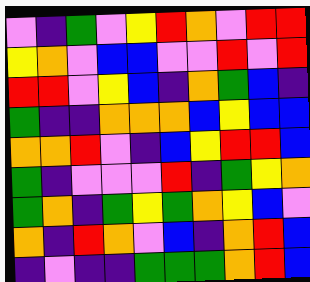[["violet", "indigo", "green", "violet", "yellow", "red", "orange", "violet", "red", "red"], ["yellow", "orange", "violet", "blue", "blue", "violet", "violet", "red", "violet", "red"], ["red", "red", "violet", "yellow", "blue", "indigo", "orange", "green", "blue", "indigo"], ["green", "indigo", "indigo", "orange", "orange", "orange", "blue", "yellow", "blue", "blue"], ["orange", "orange", "red", "violet", "indigo", "blue", "yellow", "red", "red", "blue"], ["green", "indigo", "violet", "violet", "violet", "red", "indigo", "green", "yellow", "orange"], ["green", "orange", "indigo", "green", "yellow", "green", "orange", "yellow", "blue", "violet"], ["orange", "indigo", "red", "orange", "violet", "blue", "indigo", "orange", "red", "blue"], ["indigo", "violet", "indigo", "indigo", "green", "green", "green", "orange", "red", "blue"]]